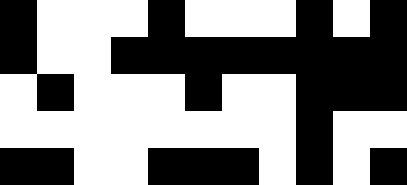[["black", "white", "white", "white", "black", "white", "white", "white", "black", "white", "black"], ["black", "white", "white", "black", "black", "black", "black", "black", "black", "black", "black"], ["white", "black", "white", "white", "white", "black", "white", "white", "black", "black", "black"], ["white", "white", "white", "white", "white", "white", "white", "white", "black", "white", "white"], ["black", "black", "white", "white", "black", "black", "black", "white", "black", "white", "black"]]